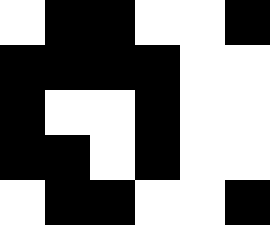[["white", "black", "black", "white", "white", "black"], ["black", "black", "black", "black", "white", "white"], ["black", "white", "white", "black", "white", "white"], ["black", "black", "white", "black", "white", "white"], ["white", "black", "black", "white", "white", "black"]]